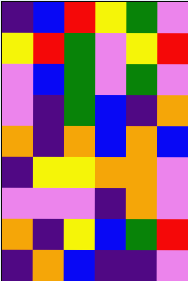[["indigo", "blue", "red", "yellow", "green", "violet"], ["yellow", "red", "green", "violet", "yellow", "red"], ["violet", "blue", "green", "violet", "green", "violet"], ["violet", "indigo", "green", "blue", "indigo", "orange"], ["orange", "indigo", "orange", "blue", "orange", "blue"], ["indigo", "yellow", "yellow", "orange", "orange", "violet"], ["violet", "violet", "violet", "indigo", "orange", "violet"], ["orange", "indigo", "yellow", "blue", "green", "red"], ["indigo", "orange", "blue", "indigo", "indigo", "violet"]]